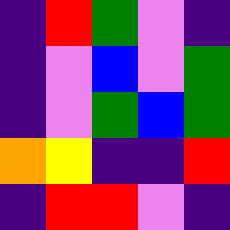[["indigo", "red", "green", "violet", "indigo"], ["indigo", "violet", "blue", "violet", "green"], ["indigo", "violet", "green", "blue", "green"], ["orange", "yellow", "indigo", "indigo", "red"], ["indigo", "red", "red", "violet", "indigo"]]